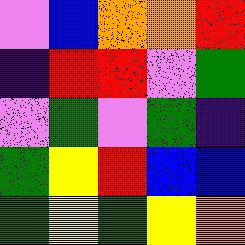[["violet", "blue", "orange", "orange", "red"], ["indigo", "red", "red", "violet", "green"], ["violet", "green", "violet", "green", "indigo"], ["green", "yellow", "red", "blue", "blue"], ["green", "yellow", "green", "yellow", "orange"]]